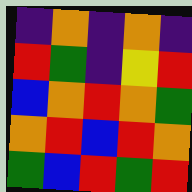[["indigo", "orange", "indigo", "orange", "indigo"], ["red", "green", "indigo", "yellow", "red"], ["blue", "orange", "red", "orange", "green"], ["orange", "red", "blue", "red", "orange"], ["green", "blue", "red", "green", "red"]]